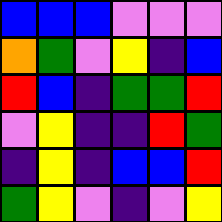[["blue", "blue", "blue", "violet", "violet", "violet"], ["orange", "green", "violet", "yellow", "indigo", "blue"], ["red", "blue", "indigo", "green", "green", "red"], ["violet", "yellow", "indigo", "indigo", "red", "green"], ["indigo", "yellow", "indigo", "blue", "blue", "red"], ["green", "yellow", "violet", "indigo", "violet", "yellow"]]